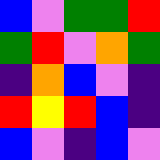[["blue", "violet", "green", "green", "red"], ["green", "red", "violet", "orange", "green"], ["indigo", "orange", "blue", "violet", "indigo"], ["red", "yellow", "red", "blue", "indigo"], ["blue", "violet", "indigo", "blue", "violet"]]